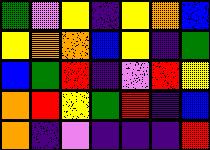[["green", "violet", "yellow", "indigo", "yellow", "orange", "blue"], ["yellow", "orange", "orange", "blue", "yellow", "indigo", "green"], ["blue", "green", "red", "indigo", "violet", "red", "yellow"], ["orange", "red", "yellow", "green", "red", "indigo", "blue"], ["orange", "indigo", "violet", "indigo", "indigo", "indigo", "red"]]